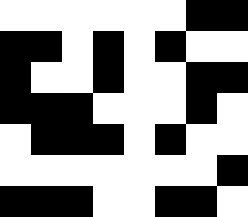[["white", "white", "white", "white", "white", "white", "black", "black"], ["black", "black", "white", "black", "white", "black", "white", "white"], ["black", "white", "white", "black", "white", "white", "black", "black"], ["black", "black", "black", "white", "white", "white", "black", "white"], ["white", "black", "black", "black", "white", "black", "white", "white"], ["white", "white", "white", "white", "white", "white", "white", "black"], ["black", "black", "black", "white", "white", "black", "black", "white"]]